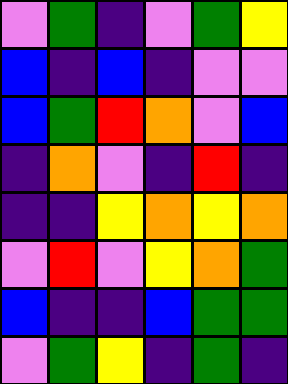[["violet", "green", "indigo", "violet", "green", "yellow"], ["blue", "indigo", "blue", "indigo", "violet", "violet"], ["blue", "green", "red", "orange", "violet", "blue"], ["indigo", "orange", "violet", "indigo", "red", "indigo"], ["indigo", "indigo", "yellow", "orange", "yellow", "orange"], ["violet", "red", "violet", "yellow", "orange", "green"], ["blue", "indigo", "indigo", "blue", "green", "green"], ["violet", "green", "yellow", "indigo", "green", "indigo"]]